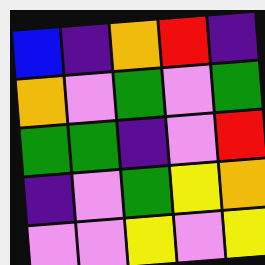[["blue", "indigo", "orange", "red", "indigo"], ["orange", "violet", "green", "violet", "green"], ["green", "green", "indigo", "violet", "red"], ["indigo", "violet", "green", "yellow", "orange"], ["violet", "violet", "yellow", "violet", "yellow"]]